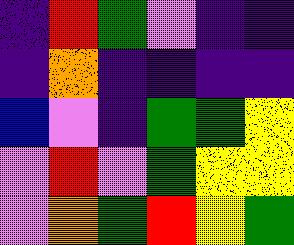[["indigo", "red", "green", "violet", "indigo", "indigo"], ["indigo", "orange", "indigo", "indigo", "indigo", "indigo"], ["blue", "violet", "indigo", "green", "green", "yellow"], ["violet", "red", "violet", "green", "yellow", "yellow"], ["violet", "orange", "green", "red", "yellow", "green"]]